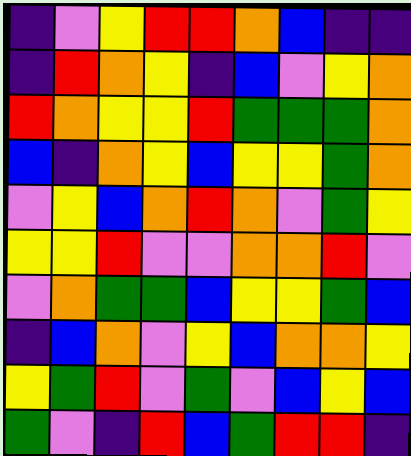[["indigo", "violet", "yellow", "red", "red", "orange", "blue", "indigo", "indigo"], ["indigo", "red", "orange", "yellow", "indigo", "blue", "violet", "yellow", "orange"], ["red", "orange", "yellow", "yellow", "red", "green", "green", "green", "orange"], ["blue", "indigo", "orange", "yellow", "blue", "yellow", "yellow", "green", "orange"], ["violet", "yellow", "blue", "orange", "red", "orange", "violet", "green", "yellow"], ["yellow", "yellow", "red", "violet", "violet", "orange", "orange", "red", "violet"], ["violet", "orange", "green", "green", "blue", "yellow", "yellow", "green", "blue"], ["indigo", "blue", "orange", "violet", "yellow", "blue", "orange", "orange", "yellow"], ["yellow", "green", "red", "violet", "green", "violet", "blue", "yellow", "blue"], ["green", "violet", "indigo", "red", "blue", "green", "red", "red", "indigo"]]